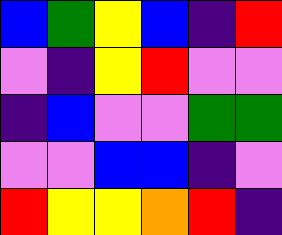[["blue", "green", "yellow", "blue", "indigo", "red"], ["violet", "indigo", "yellow", "red", "violet", "violet"], ["indigo", "blue", "violet", "violet", "green", "green"], ["violet", "violet", "blue", "blue", "indigo", "violet"], ["red", "yellow", "yellow", "orange", "red", "indigo"]]